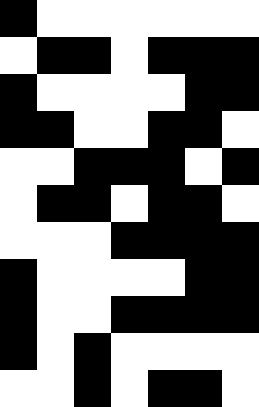[["black", "white", "white", "white", "white", "white", "white"], ["white", "black", "black", "white", "black", "black", "black"], ["black", "white", "white", "white", "white", "black", "black"], ["black", "black", "white", "white", "black", "black", "white"], ["white", "white", "black", "black", "black", "white", "black"], ["white", "black", "black", "white", "black", "black", "white"], ["white", "white", "white", "black", "black", "black", "black"], ["black", "white", "white", "white", "white", "black", "black"], ["black", "white", "white", "black", "black", "black", "black"], ["black", "white", "black", "white", "white", "white", "white"], ["white", "white", "black", "white", "black", "black", "white"]]